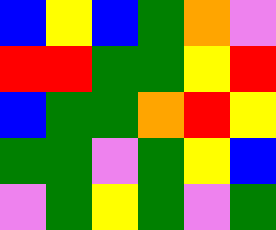[["blue", "yellow", "blue", "green", "orange", "violet"], ["red", "red", "green", "green", "yellow", "red"], ["blue", "green", "green", "orange", "red", "yellow"], ["green", "green", "violet", "green", "yellow", "blue"], ["violet", "green", "yellow", "green", "violet", "green"]]